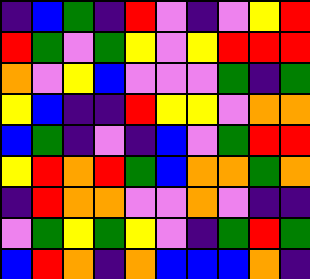[["indigo", "blue", "green", "indigo", "red", "violet", "indigo", "violet", "yellow", "red"], ["red", "green", "violet", "green", "yellow", "violet", "yellow", "red", "red", "red"], ["orange", "violet", "yellow", "blue", "violet", "violet", "violet", "green", "indigo", "green"], ["yellow", "blue", "indigo", "indigo", "red", "yellow", "yellow", "violet", "orange", "orange"], ["blue", "green", "indigo", "violet", "indigo", "blue", "violet", "green", "red", "red"], ["yellow", "red", "orange", "red", "green", "blue", "orange", "orange", "green", "orange"], ["indigo", "red", "orange", "orange", "violet", "violet", "orange", "violet", "indigo", "indigo"], ["violet", "green", "yellow", "green", "yellow", "violet", "indigo", "green", "red", "green"], ["blue", "red", "orange", "indigo", "orange", "blue", "blue", "blue", "orange", "indigo"]]